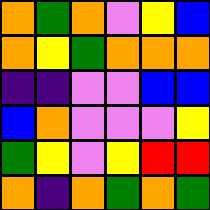[["orange", "green", "orange", "violet", "yellow", "blue"], ["orange", "yellow", "green", "orange", "orange", "orange"], ["indigo", "indigo", "violet", "violet", "blue", "blue"], ["blue", "orange", "violet", "violet", "violet", "yellow"], ["green", "yellow", "violet", "yellow", "red", "red"], ["orange", "indigo", "orange", "green", "orange", "green"]]